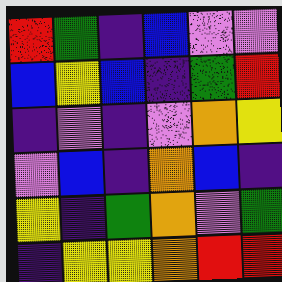[["red", "green", "indigo", "blue", "violet", "violet"], ["blue", "yellow", "blue", "indigo", "green", "red"], ["indigo", "violet", "indigo", "violet", "orange", "yellow"], ["violet", "blue", "indigo", "orange", "blue", "indigo"], ["yellow", "indigo", "green", "orange", "violet", "green"], ["indigo", "yellow", "yellow", "orange", "red", "red"]]